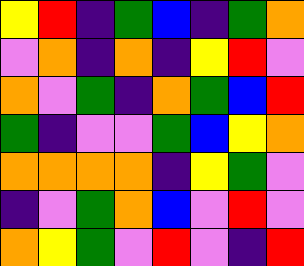[["yellow", "red", "indigo", "green", "blue", "indigo", "green", "orange"], ["violet", "orange", "indigo", "orange", "indigo", "yellow", "red", "violet"], ["orange", "violet", "green", "indigo", "orange", "green", "blue", "red"], ["green", "indigo", "violet", "violet", "green", "blue", "yellow", "orange"], ["orange", "orange", "orange", "orange", "indigo", "yellow", "green", "violet"], ["indigo", "violet", "green", "orange", "blue", "violet", "red", "violet"], ["orange", "yellow", "green", "violet", "red", "violet", "indigo", "red"]]